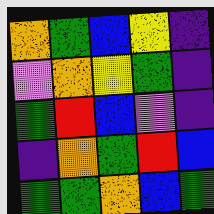[["orange", "green", "blue", "yellow", "indigo"], ["violet", "orange", "yellow", "green", "indigo"], ["green", "red", "blue", "violet", "indigo"], ["indigo", "orange", "green", "red", "blue"], ["green", "green", "orange", "blue", "green"]]